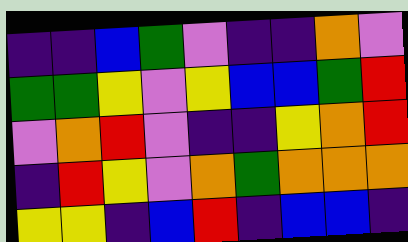[["indigo", "indigo", "blue", "green", "violet", "indigo", "indigo", "orange", "violet"], ["green", "green", "yellow", "violet", "yellow", "blue", "blue", "green", "red"], ["violet", "orange", "red", "violet", "indigo", "indigo", "yellow", "orange", "red"], ["indigo", "red", "yellow", "violet", "orange", "green", "orange", "orange", "orange"], ["yellow", "yellow", "indigo", "blue", "red", "indigo", "blue", "blue", "indigo"]]